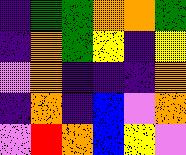[["indigo", "green", "green", "orange", "orange", "green"], ["indigo", "orange", "green", "yellow", "indigo", "yellow"], ["violet", "orange", "indigo", "indigo", "indigo", "orange"], ["indigo", "orange", "indigo", "blue", "violet", "orange"], ["violet", "red", "orange", "blue", "yellow", "violet"]]